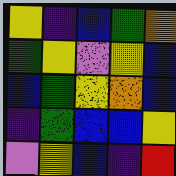[["yellow", "indigo", "blue", "green", "orange"], ["green", "yellow", "violet", "yellow", "blue"], ["blue", "green", "yellow", "orange", "blue"], ["indigo", "green", "blue", "blue", "yellow"], ["violet", "yellow", "blue", "indigo", "red"]]